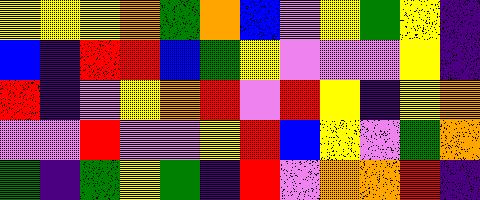[["yellow", "yellow", "yellow", "orange", "green", "orange", "blue", "violet", "yellow", "green", "yellow", "indigo"], ["blue", "indigo", "red", "red", "blue", "green", "yellow", "violet", "violet", "violet", "yellow", "indigo"], ["red", "indigo", "violet", "yellow", "orange", "red", "violet", "red", "yellow", "indigo", "yellow", "orange"], ["violet", "violet", "red", "violet", "violet", "yellow", "red", "blue", "yellow", "violet", "green", "orange"], ["green", "indigo", "green", "yellow", "green", "indigo", "red", "violet", "orange", "orange", "red", "indigo"]]